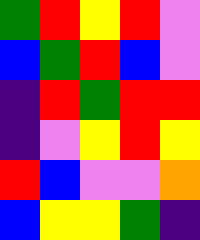[["green", "red", "yellow", "red", "violet"], ["blue", "green", "red", "blue", "violet"], ["indigo", "red", "green", "red", "red"], ["indigo", "violet", "yellow", "red", "yellow"], ["red", "blue", "violet", "violet", "orange"], ["blue", "yellow", "yellow", "green", "indigo"]]